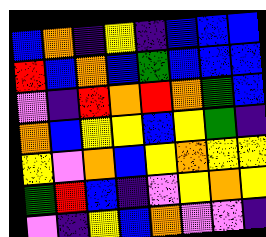[["blue", "orange", "indigo", "yellow", "indigo", "blue", "blue", "blue"], ["red", "blue", "orange", "blue", "green", "blue", "blue", "blue"], ["violet", "indigo", "red", "orange", "red", "orange", "green", "blue"], ["orange", "blue", "yellow", "yellow", "blue", "yellow", "green", "indigo"], ["yellow", "violet", "orange", "blue", "yellow", "orange", "yellow", "yellow"], ["green", "red", "blue", "indigo", "violet", "yellow", "orange", "yellow"], ["violet", "indigo", "yellow", "blue", "orange", "violet", "violet", "indigo"]]